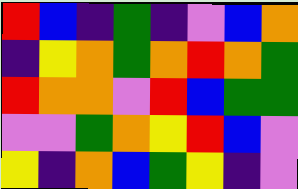[["red", "blue", "indigo", "green", "indigo", "violet", "blue", "orange"], ["indigo", "yellow", "orange", "green", "orange", "red", "orange", "green"], ["red", "orange", "orange", "violet", "red", "blue", "green", "green"], ["violet", "violet", "green", "orange", "yellow", "red", "blue", "violet"], ["yellow", "indigo", "orange", "blue", "green", "yellow", "indigo", "violet"]]